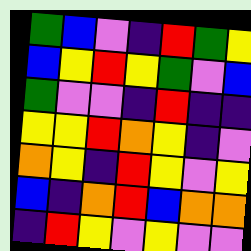[["green", "blue", "violet", "indigo", "red", "green", "yellow"], ["blue", "yellow", "red", "yellow", "green", "violet", "blue"], ["green", "violet", "violet", "indigo", "red", "indigo", "indigo"], ["yellow", "yellow", "red", "orange", "yellow", "indigo", "violet"], ["orange", "yellow", "indigo", "red", "yellow", "violet", "yellow"], ["blue", "indigo", "orange", "red", "blue", "orange", "orange"], ["indigo", "red", "yellow", "violet", "yellow", "violet", "violet"]]